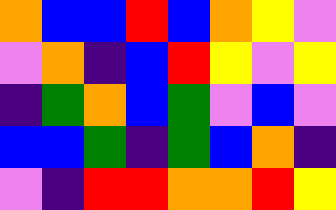[["orange", "blue", "blue", "red", "blue", "orange", "yellow", "violet"], ["violet", "orange", "indigo", "blue", "red", "yellow", "violet", "yellow"], ["indigo", "green", "orange", "blue", "green", "violet", "blue", "violet"], ["blue", "blue", "green", "indigo", "green", "blue", "orange", "indigo"], ["violet", "indigo", "red", "red", "orange", "orange", "red", "yellow"]]